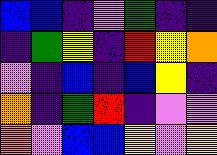[["blue", "blue", "indigo", "violet", "green", "indigo", "indigo"], ["indigo", "green", "yellow", "indigo", "red", "yellow", "orange"], ["violet", "indigo", "blue", "indigo", "blue", "yellow", "indigo"], ["orange", "indigo", "green", "red", "indigo", "violet", "violet"], ["orange", "violet", "blue", "blue", "yellow", "violet", "yellow"]]